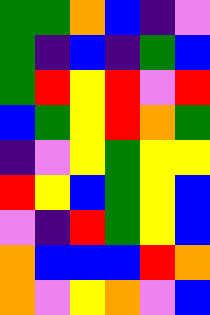[["green", "green", "orange", "blue", "indigo", "violet"], ["green", "indigo", "blue", "indigo", "green", "blue"], ["green", "red", "yellow", "red", "violet", "red"], ["blue", "green", "yellow", "red", "orange", "green"], ["indigo", "violet", "yellow", "green", "yellow", "yellow"], ["red", "yellow", "blue", "green", "yellow", "blue"], ["violet", "indigo", "red", "green", "yellow", "blue"], ["orange", "blue", "blue", "blue", "red", "orange"], ["orange", "violet", "yellow", "orange", "violet", "blue"]]